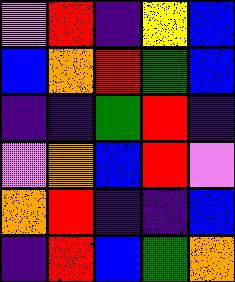[["violet", "red", "indigo", "yellow", "blue"], ["blue", "orange", "red", "green", "blue"], ["indigo", "indigo", "green", "red", "indigo"], ["violet", "orange", "blue", "red", "violet"], ["orange", "red", "indigo", "indigo", "blue"], ["indigo", "red", "blue", "green", "orange"]]